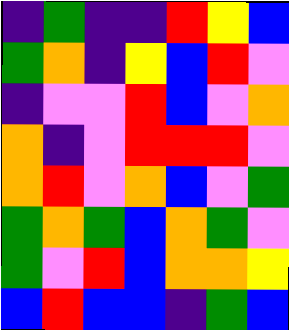[["indigo", "green", "indigo", "indigo", "red", "yellow", "blue"], ["green", "orange", "indigo", "yellow", "blue", "red", "violet"], ["indigo", "violet", "violet", "red", "blue", "violet", "orange"], ["orange", "indigo", "violet", "red", "red", "red", "violet"], ["orange", "red", "violet", "orange", "blue", "violet", "green"], ["green", "orange", "green", "blue", "orange", "green", "violet"], ["green", "violet", "red", "blue", "orange", "orange", "yellow"], ["blue", "red", "blue", "blue", "indigo", "green", "blue"]]